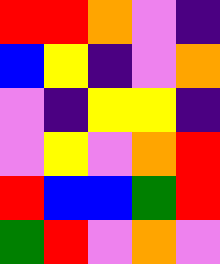[["red", "red", "orange", "violet", "indigo"], ["blue", "yellow", "indigo", "violet", "orange"], ["violet", "indigo", "yellow", "yellow", "indigo"], ["violet", "yellow", "violet", "orange", "red"], ["red", "blue", "blue", "green", "red"], ["green", "red", "violet", "orange", "violet"]]